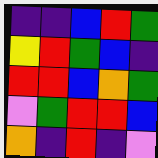[["indigo", "indigo", "blue", "red", "green"], ["yellow", "red", "green", "blue", "indigo"], ["red", "red", "blue", "orange", "green"], ["violet", "green", "red", "red", "blue"], ["orange", "indigo", "red", "indigo", "violet"]]